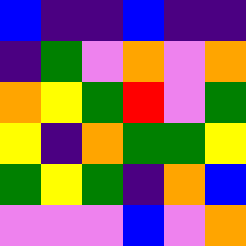[["blue", "indigo", "indigo", "blue", "indigo", "indigo"], ["indigo", "green", "violet", "orange", "violet", "orange"], ["orange", "yellow", "green", "red", "violet", "green"], ["yellow", "indigo", "orange", "green", "green", "yellow"], ["green", "yellow", "green", "indigo", "orange", "blue"], ["violet", "violet", "violet", "blue", "violet", "orange"]]